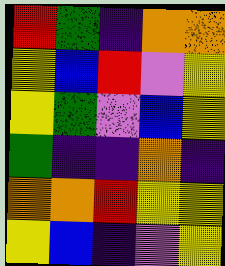[["red", "green", "indigo", "orange", "orange"], ["yellow", "blue", "red", "violet", "yellow"], ["yellow", "green", "violet", "blue", "yellow"], ["green", "indigo", "indigo", "orange", "indigo"], ["orange", "orange", "red", "yellow", "yellow"], ["yellow", "blue", "indigo", "violet", "yellow"]]